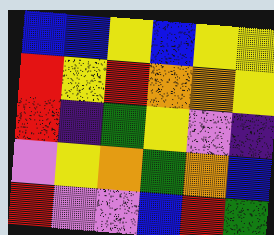[["blue", "blue", "yellow", "blue", "yellow", "yellow"], ["red", "yellow", "red", "orange", "orange", "yellow"], ["red", "indigo", "green", "yellow", "violet", "indigo"], ["violet", "yellow", "orange", "green", "orange", "blue"], ["red", "violet", "violet", "blue", "red", "green"]]